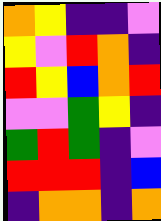[["orange", "yellow", "indigo", "indigo", "violet"], ["yellow", "violet", "red", "orange", "indigo"], ["red", "yellow", "blue", "orange", "red"], ["violet", "violet", "green", "yellow", "indigo"], ["green", "red", "green", "indigo", "violet"], ["red", "red", "red", "indigo", "blue"], ["indigo", "orange", "orange", "indigo", "orange"]]